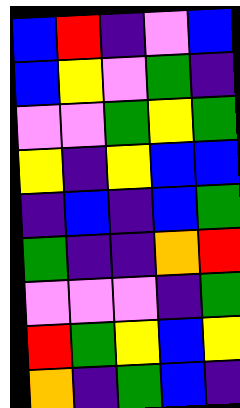[["blue", "red", "indigo", "violet", "blue"], ["blue", "yellow", "violet", "green", "indigo"], ["violet", "violet", "green", "yellow", "green"], ["yellow", "indigo", "yellow", "blue", "blue"], ["indigo", "blue", "indigo", "blue", "green"], ["green", "indigo", "indigo", "orange", "red"], ["violet", "violet", "violet", "indigo", "green"], ["red", "green", "yellow", "blue", "yellow"], ["orange", "indigo", "green", "blue", "indigo"]]